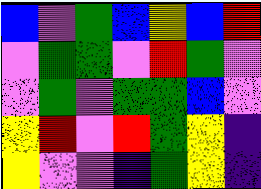[["blue", "violet", "green", "blue", "yellow", "blue", "red"], ["violet", "green", "green", "violet", "red", "green", "violet"], ["violet", "green", "violet", "green", "green", "blue", "violet"], ["yellow", "red", "violet", "red", "green", "yellow", "indigo"], ["yellow", "violet", "violet", "indigo", "green", "yellow", "indigo"]]